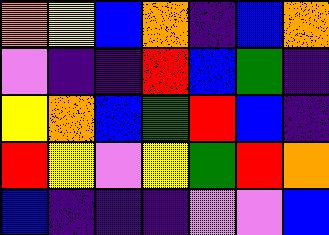[["orange", "yellow", "blue", "orange", "indigo", "blue", "orange"], ["violet", "indigo", "indigo", "red", "blue", "green", "indigo"], ["yellow", "orange", "blue", "green", "red", "blue", "indigo"], ["red", "yellow", "violet", "yellow", "green", "red", "orange"], ["blue", "indigo", "indigo", "indigo", "violet", "violet", "blue"]]